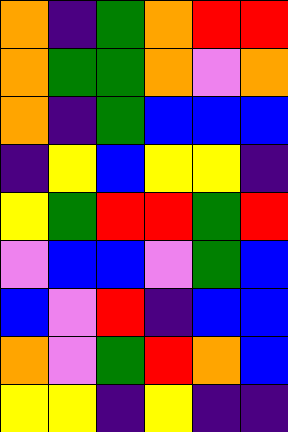[["orange", "indigo", "green", "orange", "red", "red"], ["orange", "green", "green", "orange", "violet", "orange"], ["orange", "indigo", "green", "blue", "blue", "blue"], ["indigo", "yellow", "blue", "yellow", "yellow", "indigo"], ["yellow", "green", "red", "red", "green", "red"], ["violet", "blue", "blue", "violet", "green", "blue"], ["blue", "violet", "red", "indigo", "blue", "blue"], ["orange", "violet", "green", "red", "orange", "blue"], ["yellow", "yellow", "indigo", "yellow", "indigo", "indigo"]]